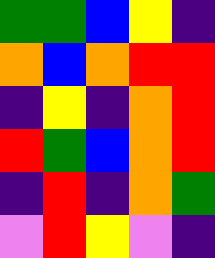[["green", "green", "blue", "yellow", "indigo"], ["orange", "blue", "orange", "red", "red"], ["indigo", "yellow", "indigo", "orange", "red"], ["red", "green", "blue", "orange", "red"], ["indigo", "red", "indigo", "orange", "green"], ["violet", "red", "yellow", "violet", "indigo"]]